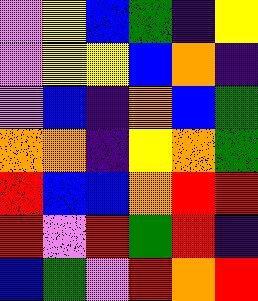[["violet", "yellow", "blue", "green", "indigo", "yellow"], ["violet", "yellow", "yellow", "blue", "orange", "indigo"], ["violet", "blue", "indigo", "orange", "blue", "green"], ["orange", "orange", "indigo", "yellow", "orange", "green"], ["red", "blue", "blue", "orange", "red", "red"], ["red", "violet", "red", "green", "red", "indigo"], ["blue", "green", "violet", "red", "orange", "red"]]